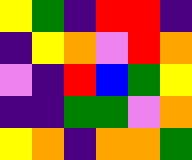[["yellow", "green", "indigo", "red", "red", "indigo"], ["indigo", "yellow", "orange", "violet", "red", "orange"], ["violet", "indigo", "red", "blue", "green", "yellow"], ["indigo", "indigo", "green", "green", "violet", "orange"], ["yellow", "orange", "indigo", "orange", "orange", "green"]]